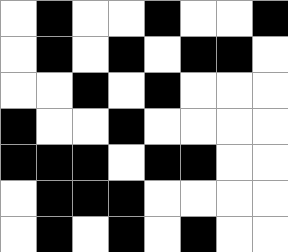[["white", "black", "white", "white", "black", "white", "white", "black"], ["white", "black", "white", "black", "white", "black", "black", "white"], ["white", "white", "black", "white", "black", "white", "white", "white"], ["black", "white", "white", "black", "white", "white", "white", "white"], ["black", "black", "black", "white", "black", "black", "white", "white"], ["white", "black", "black", "black", "white", "white", "white", "white"], ["white", "black", "white", "black", "white", "black", "white", "white"]]